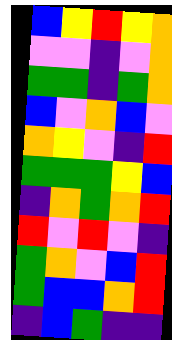[["blue", "yellow", "red", "yellow", "orange"], ["violet", "violet", "indigo", "violet", "orange"], ["green", "green", "indigo", "green", "orange"], ["blue", "violet", "orange", "blue", "violet"], ["orange", "yellow", "violet", "indigo", "red"], ["green", "green", "green", "yellow", "blue"], ["indigo", "orange", "green", "orange", "red"], ["red", "violet", "red", "violet", "indigo"], ["green", "orange", "violet", "blue", "red"], ["green", "blue", "blue", "orange", "red"], ["indigo", "blue", "green", "indigo", "indigo"]]